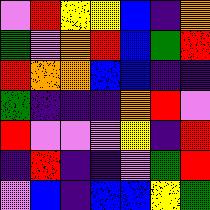[["violet", "red", "yellow", "yellow", "blue", "indigo", "orange"], ["green", "violet", "orange", "red", "blue", "green", "red"], ["red", "orange", "orange", "blue", "blue", "indigo", "indigo"], ["green", "indigo", "indigo", "indigo", "orange", "red", "violet"], ["red", "violet", "violet", "violet", "yellow", "indigo", "red"], ["indigo", "red", "indigo", "indigo", "violet", "green", "red"], ["violet", "blue", "indigo", "blue", "blue", "yellow", "green"]]